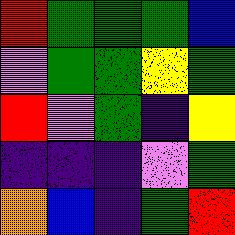[["red", "green", "green", "green", "blue"], ["violet", "green", "green", "yellow", "green"], ["red", "violet", "green", "indigo", "yellow"], ["indigo", "indigo", "indigo", "violet", "green"], ["orange", "blue", "indigo", "green", "red"]]